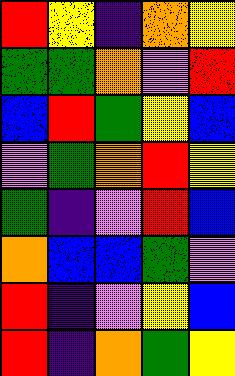[["red", "yellow", "indigo", "orange", "yellow"], ["green", "green", "orange", "violet", "red"], ["blue", "red", "green", "yellow", "blue"], ["violet", "green", "orange", "red", "yellow"], ["green", "indigo", "violet", "red", "blue"], ["orange", "blue", "blue", "green", "violet"], ["red", "indigo", "violet", "yellow", "blue"], ["red", "indigo", "orange", "green", "yellow"]]